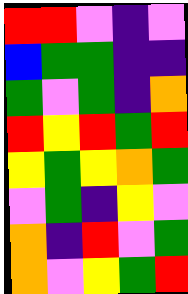[["red", "red", "violet", "indigo", "violet"], ["blue", "green", "green", "indigo", "indigo"], ["green", "violet", "green", "indigo", "orange"], ["red", "yellow", "red", "green", "red"], ["yellow", "green", "yellow", "orange", "green"], ["violet", "green", "indigo", "yellow", "violet"], ["orange", "indigo", "red", "violet", "green"], ["orange", "violet", "yellow", "green", "red"]]